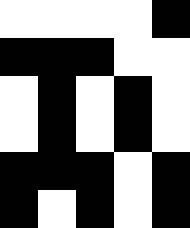[["white", "white", "white", "white", "black"], ["black", "black", "black", "white", "white"], ["white", "black", "white", "black", "white"], ["white", "black", "white", "black", "white"], ["black", "black", "black", "white", "black"], ["black", "white", "black", "white", "black"]]